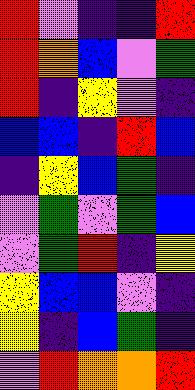[["red", "violet", "indigo", "indigo", "red"], ["red", "orange", "blue", "violet", "green"], ["red", "indigo", "yellow", "violet", "indigo"], ["blue", "blue", "indigo", "red", "blue"], ["indigo", "yellow", "blue", "green", "indigo"], ["violet", "green", "violet", "green", "blue"], ["violet", "green", "red", "indigo", "yellow"], ["yellow", "blue", "blue", "violet", "indigo"], ["yellow", "indigo", "blue", "green", "indigo"], ["violet", "red", "orange", "orange", "red"]]